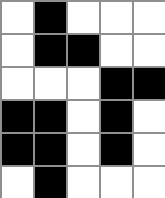[["white", "black", "white", "white", "white"], ["white", "black", "black", "white", "white"], ["white", "white", "white", "black", "black"], ["black", "black", "white", "black", "white"], ["black", "black", "white", "black", "white"], ["white", "black", "white", "white", "white"]]